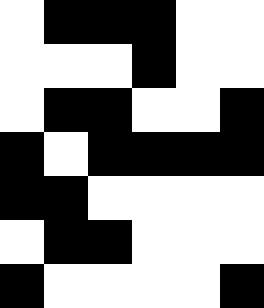[["white", "black", "black", "black", "white", "white"], ["white", "white", "white", "black", "white", "white"], ["white", "black", "black", "white", "white", "black"], ["black", "white", "black", "black", "black", "black"], ["black", "black", "white", "white", "white", "white"], ["white", "black", "black", "white", "white", "white"], ["black", "white", "white", "white", "white", "black"]]